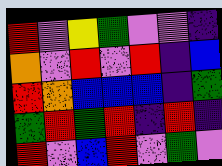[["red", "violet", "yellow", "green", "violet", "violet", "indigo"], ["orange", "violet", "red", "violet", "red", "indigo", "blue"], ["red", "orange", "blue", "blue", "blue", "indigo", "green"], ["green", "red", "green", "red", "indigo", "red", "indigo"], ["red", "violet", "blue", "red", "violet", "green", "violet"]]